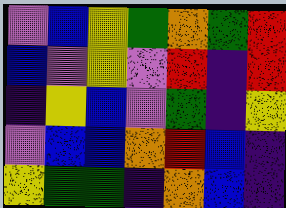[["violet", "blue", "yellow", "green", "orange", "green", "red"], ["blue", "violet", "yellow", "violet", "red", "indigo", "red"], ["indigo", "yellow", "blue", "violet", "green", "indigo", "yellow"], ["violet", "blue", "blue", "orange", "red", "blue", "indigo"], ["yellow", "green", "green", "indigo", "orange", "blue", "indigo"]]